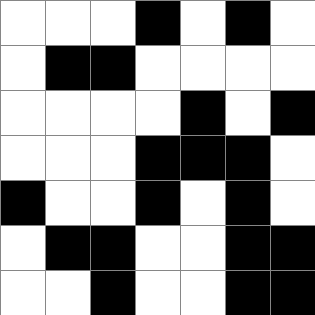[["white", "white", "white", "black", "white", "black", "white"], ["white", "black", "black", "white", "white", "white", "white"], ["white", "white", "white", "white", "black", "white", "black"], ["white", "white", "white", "black", "black", "black", "white"], ["black", "white", "white", "black", "white", "black", "white"], ["white", "black", "black", "white", "white", "black", "black"], ["white", "white", "black", "white", "white", "black", "black"]]